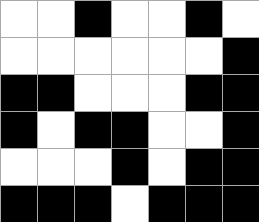[["white", "white", "black", "white", "white", "black", "white"], ["white", "white", "white", "white", "white", "white", "black"], ["black", "black", "white", "white", "white", "black", "black"], ["black", "white", "black", "black", "white", "white", "black"], ["white", "white", "white", "black", "white", "black", "black"], ["black", "black", "black", "white", "black", "black", "black"]]